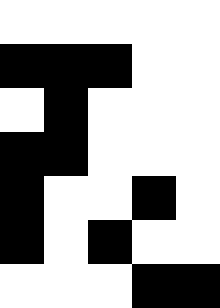[["white", "white", "white", "white", "white"], ["black", "black", "black", "white", "white"], ["white", "black", "white", "white", "white"], ["black", "black", "white", "white", "white"], ["black", "white", "white", "black", "white"], ["black", "white", "black", "white", "white"], ["white", "white", "white", "black", "black"]]